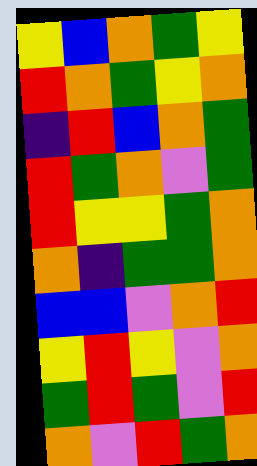[["yellow", "blue", "orange", "green", "yellow"], ["red", "orange", "green", "yellow", "orange"], ["indigo", "red", "blue", "orange", "green"], ["red", "green", "orange", "violet", "green"], ["red", "yellow", "yellow", "green", "orange"], ["orange", "indigo", "green", "green", "orange"], ["blue", "blue", "violet", "orange", "red"], ["yellow", "red", "yellow", "violet", "orange"], ["green", "red", "green", "violet", "red"], ["orange", "violet", "red", "green", "orange"]]